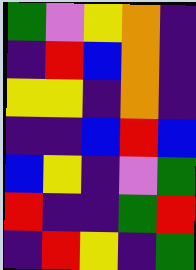[["green", "violet", "yellow", "orange", "indigo"], ["indigo", "red", "blue", "orange", "indigo"], ["yellow", "yellow", "indigo", "orange", "indigo"], ["indigo", "indigo", "blue", "red", "blue"], ["blue", "yellow", "indigo", "violet", "green"], ["red", "indigo", "indigo", "green", "red"], ["indigo", "red", "yellow", "indigo", "green"]]